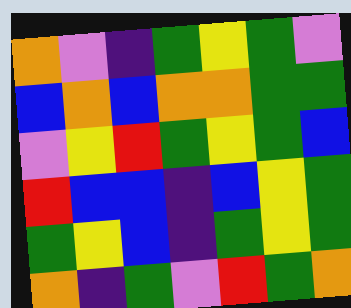[["orange", "violet", "indigo", "green", "yellow", "green", "violet"], ["blue", "orange", "blue", "orange", "orange", "green", "green"], ["violet", "yellow", "red", "green", "yellow", "green", "blue"], ["red", "blue", "blue", "indigo", "blue", "yellow", "green"], ["green", "yellow", "blue", "indigo", "green", "yellow", "green"], ["orange", "indigo", "green", "violet", "red", "green", "orange"]]